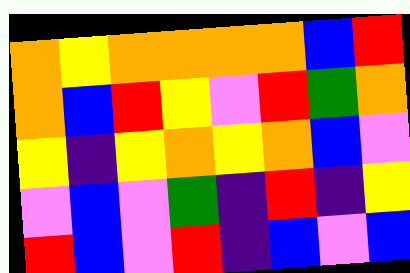[["orange", "yellow", "orange", "orange", "orange", "orange", "blue", "red"], ["orange", "blue", "red", "yellow", "violet", "red", "green", "orange"], ["yellow", "indigo", "yellow", "orange", "yellow", "orange", "blue", "violet"], ["violet", "blue", "violet", "green", "indigo", "red", "indigo", "yellow"], ["red", "blue", "violet", "red", "indigo", "blue", "violet", "blue"]]